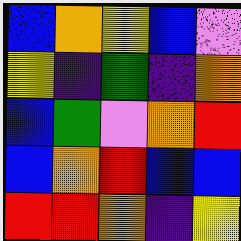[["blue", "orange", "yellow", "blue", "violet"], ["yellow", "indigo", "green", "indigo", "orange"], ["blue", "green", "violet", "orange", "red"], ["blue", "orange", "red", "blue", "blue"], ["red", "red", "orange", "indigo", "yellow"]]